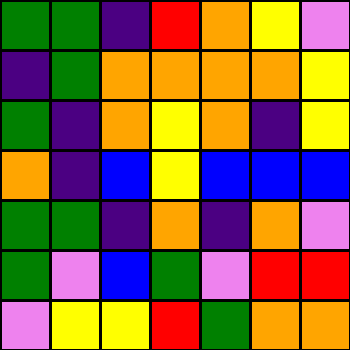[["green", "green", "indigo", "red", "orange", "yellow", "violet"], ["indigo", "green", "orange", "orange", "orange", "orange", "yellow"], ["green", "indigo", "orange", "yellow", "orange", "indigo", "yellow"], ["orange", "indigo", "blue", "yellow", "blue", "blue", "blue"], ["green", "green", "indigo", "orange", "indigo", "orange", "violet"], ["green", "violet", "blue", "green", "violet", "red", "red"], ["violet", "yellow", "yellow", "red", "green", "orange", "orange"]]